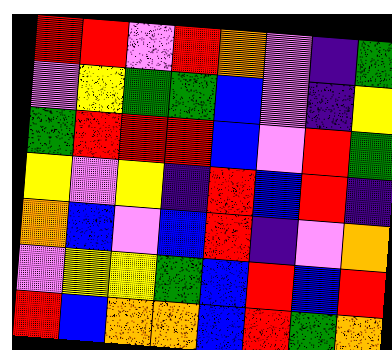[["red", "red", "violet", "red", "orange", "violet", "indigo", "green"], ["violet", "yellow", "green", "green", "blue", "violet", "indigo", "yellow"], ["green", "red", "red", "red", "blue", "violet", "red", "green"], ["yellow", "violet", "yellow", "indigo", "red", "blue", "red", "indigo"], ["orange", "blue", "violet", "blue", "red", "indigo", "violet", "orange"], ["violet", "yellow", "yellow", "green", "blue", "red", "blue", "red"], ["red", "blue", "orange", "orange", "blue", "red", "green", "orange"]]